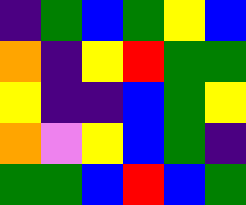[["indigo", "green", "blue", "green", "yellow", "blue"], ["orange", "indigo", "yellow", "red", "green", "green"], ["yellow", "indigo", "indigo", "blue", "green", "yellow"], ["orange", "violet", "yellow", "blue", "green", "indigo"], ["green", "green", "blue", "red", "blue", "green"]]